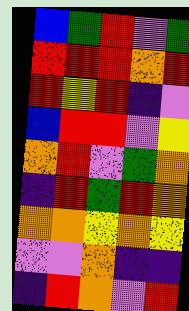[["blue", "green", "red", "violet", "green"], ["red", "red", "red", "orange", "red"], ["red", "yellow", "red", "indigo", "violet"], ["blue", "red", "red", "violet", "yellow"], ["orange", "red", "violet", "green", "orange"], ["indigo", "red", "green", "red", "orange"], ["orange", "orange", "yellow", "orange", "yellow"], ["violet", "violet", "orange", "indigo", "indigo"], ["indigo", "red", "orange", "violet", "red"]]